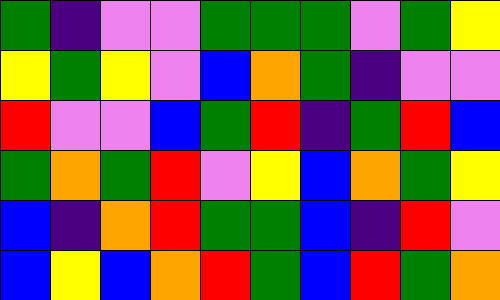[["green", "indigo", "violet", "violet", "green", "green", "green", "violet", "green", "yellow"], ["yellow", "green", "yellow", "violet", "blue", "orange", "green", "indigo", "violet", "violet"], ["red", "violet", "violet", "blue", "green", "red", "indigo", "green", "red", "blue"], ["green", "orange", "green", "red", "violet", "yellow", "blue", "orange", "green", "yellow"], ["blue", "indigo", "orange", "red", "green", "green", "blue", "indigo", "red", "violet"], ["blue", "yellow", "blue", "orange", "red", "green", "blue", "red", "green", "orange"]]